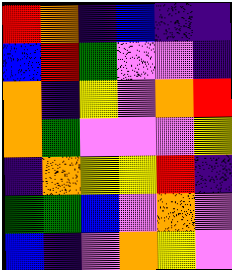[["red", "orange", "indigo", "blue", "indigo", "indigo"], ["blue", "red", "green", "violet", "violet", "indigo"], ["orange", "indigo", "yellow", "violet", "orange", "red"], ["orange", "green", "violet", "violet", "violet", "yellow"], ["indigo", "orange", "yellow", "yellow", "red", "indigo"], ["green", "green", "blue", "violet", "orange", "violet"], ["blue", "indigo", "violet", "orange", "yellow", "violet"]]